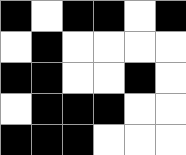[["black", "white", "black", "black", "white", "black"], ["white", "black", "white", "white", "white", "white"], ["black", "black", "white", "white", "black", "white"], ["white", "black", "black", "black", "white", "white"], ["black", "black", "black", "white", "white", "white"]]